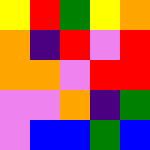[["yellow", "red", "green", "yellow", "orange"], ["orange", "indigo", "red", "violet", "red"], ["orange", "orange", "violet", "red", "red"], ["violet", "violet", "orange", "indigo", "green"], ["violet", "blue", "blue", "green", "blue"]]